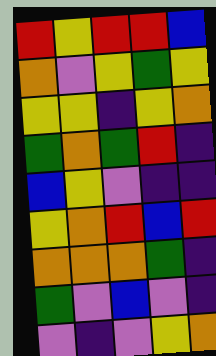[["red", "yellow", "red", "red", "blue"], ["orange", "violet", "yellow", "green", "yellow"], ["yellow", "yellow", "indigo", "yellow", "orange"], ["green", "orange", "green", "red", "indigo"], ["blue", "yellow", "violet", "indigo", "indigo"], ["yellow", "orange", "red", "blue", "red"], ["orange", "orange", "orange", "green", "indigo"], ["green", "violet", "blue", "violet", "indigo"], ["violet", "indigo", "violet", "yellow", "orange"]]